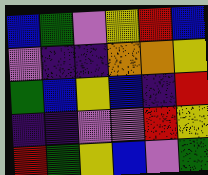[["blue", "green", "violet", "yellow", "red", "blue"], ["violet", "indigo", "indigo", "orange", "orange", "yellow"], ["green", "blue", "yellow", "blue", "indigo", "red"], ["indigo", "indigo", "violet", "violet", "red", "yellow"], ["red", "green", "yellow", "blue", "violet", "green"]]